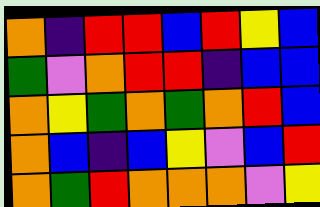[["orange", "indigo", "red", "red", "blue", "red", "yellow", "blue"], ["green", "violet", "orange", "red", "red", "indigo", "blue", "blue"], ["orange", "yellow", "green", "orange", "green", "orange", "red", "blue"], ["orange", "blue", "indigo", "blue", "yellow", "violet", "blue", "red"], ["orange", "green", "red", "orange", "orange", "orange", "violet", "yellow"]]